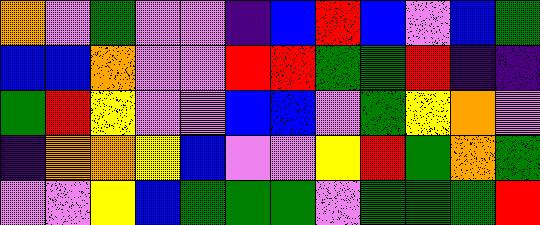[["orange", "violet", "green", "violet", "violet", "indigo", "blue", "red", "blue", "violet", "blue", "green"], ["blue", "blue", "orange", "violet", "violet", "red", "red", "green", "green", "red", "indigo", "indigo"], ["green", "red", "yellow", "violet", "violet", "blue", "blue", "violet", "green", "yellow", "orange", "violet"], ["indigo", "orange", "orange", "yellow", "blue", "violet", "violet", "yellow", "red", "green", "orange", "green"], ["violet", "violet", "yellow", "blue", "green", "green", "green", "violet", "green", "green", "green", "red"]]